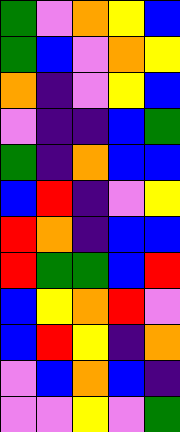[["green", "violet", "orange", "yellow", "blue"], ["green", "blue", "violet", "orange", "yellow"], ["orange", "indigo", "violet", "yellow", "blue"], ["violet", "indigo", "indigo", "blue", "green"], ["green", "indigo", "orange", "blue", "blue"], ["blue", "red", "indigo", "violet", "yellow"], ["red", "orange", "indigo", "blue", "blue"], ["red", "green", "green", "blue", "red"], ["blue", "yellow", "orange", "red", "violet"], ["blue", "red", "yellow", "indigo", "orange"], ["violet", "blue", "orange", "blue", "indigo"], ["violet", "violet", "yellow", "violet", "green"]]